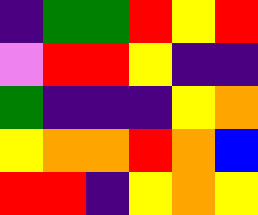[["indigo", "green", "green", "red", "yellow", "red"], ["violet", "red", "red", "yellow", "indigo", "indigo"], ["green", "indigo", "indigo", "indigo", "yellow", "orange"], ["yellow", "orange", "orange", "red", "orange", "blue"], ["red", "red", "indigo", "yellow", "orange", "yellow"]]